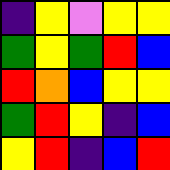[["indigo", "yellow", "violet", "yellow", "yellow"], ["green", "yellow", "green", "red", "blue"], ["red", "orange", "blue", "yellow", "yellow"], ["green", "red", "yellow", "indigo", "blue"], ["yellow", "red", "indigo", "blue", "red"]]